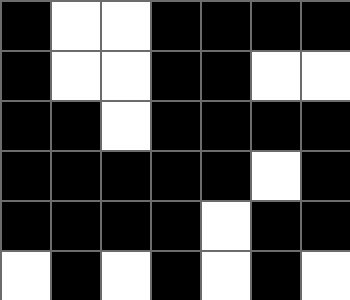[["black", "white", "white", "black", "black", "black", "black"], ["black", "white", "white", "black", "black", "white", "white"], ["black", "black", "white", "black", "black", "black", "black"], ["black", "black", "black", "black", "black", "white", "black"], ["black", "black", "black", "black", "white", "black", "black"], ["white", "black", "white", "black", "white", "black", "white"]]